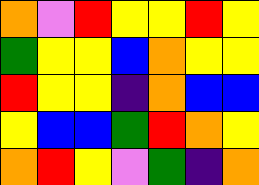[["orange", "violet", "red", "yellow", "yellow", "red", "yellow"], ["green", "yellow", "yellow", "blue", "orange", "yellow", "yellow"], ["red", "yellow", "yellow", "indigo", "orange", "blue", "blue"], ["yellow", "blue", "blue", "green", "red", "orange", "yellow"], ["orange", "red", "yellow", "violet", "green", "indigo", "orange"]]